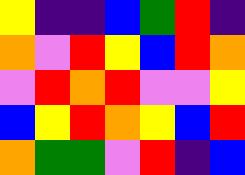[["yellow", "indigo", "indigo", "blue", "green", "red", "indigo"], ["orange", "violet", "red", "yellow", "blue", "red", "orange"], ["violet", "red", "orange", "red", "violet", "violet", "yellow"], ["blue", "yellow", "red", "orange", "yellow", "blue", "red"], ["orange", "green", "green", "violet", "red", "indigo", "blue"]]